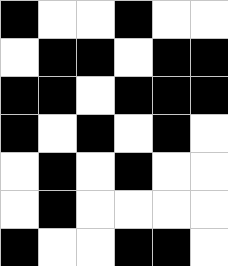[["black", "white", "white", "black", "white", "white"], ["white", "black", "black", "white", "black", "black"], ["black", "black", "white", "black", "black", "black"], ["black", "white", "black", "white", "black", "white"], ["white", "black", "white", "black", "white", "white"], ["white", "black", "white", "white", "white", "white"], ["black", "white", "white", "black", "black", "white"]]